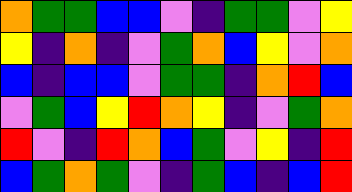[["orange", "green", "green", "blue", "blue", "violet", "indigo", "green", "green", "violet", "yellow"], ["yellow", "indigo", "orange", "indigo", "violet", "green", "orange", "blue", "yellow", "violet", "orange"], ["blue", "indigo", "blue", "blue", "violet", "green", "green", "indigo", "orange", "red", "blue"], ["violet", "green", "blue", "yellow", "red", "orange", "yellow", "indigo", "violet", "green", "orange"], ["red", "violet", "indigo", "red", "orange", "blue", "green", "violet", "yellow", "indigo", "red"], ["blue", "green", "orange", "green", "violet", "indigo", "green", "blue", "indigo", "blue", "red"]]